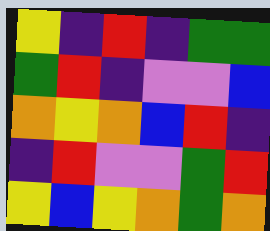[["yellow", "indigo", "red", "indigo", "green", "green"], ["green", "red", "indigo", "violet", "violet", "blue"], ["orange", "yellow", "orange", "blue", "red", "indigo"], ["indigo", "red", "violet", "violet", "green", "red"], ["yellow", "blue", "yellow", "orange", "green", "orange"]]